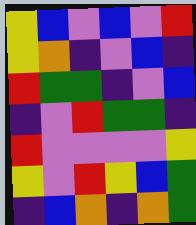[["yellow", "blue", "violet", "blue", "violet", "red"], ["yellow", "orange", "indigo", "violet", "blue", "indigo"], ["red", "green", "green", "indigo", "violet", "blue"], ["indigo", "violet", "red", "green", "green", "indigo"], ["red", "violet", "violet", "violet", "violet", "yellow"], ["yellow", "violet", "red", "yellow", "blue", "green"], ["indigo", "blue", "orange", "indigo", "orange", "green"]]